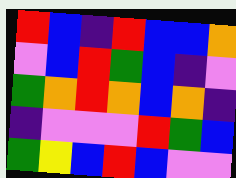[["red", "blue", "indigo", "red", "blue", "blue", "orange"], ["violet", "blue", "red", "green", "blue", "indigo", "violet"], ["green", "orange", "red", "orange", "blue", "orange", "indigo"], ["indigo", "violet", "violet", "violet", "red", "green", "blue"], ["green", "yellow", "blue", "red", "blue", "violet", "violet"]]